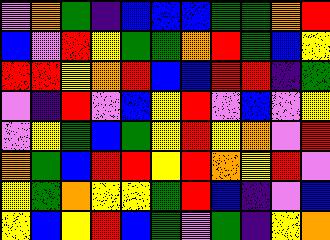[["violet", "orange", "green", "indigo", "blue", "blue", "blue", "green", "green", "orange", "red"], ["blue", "violet", "red", "yellow", "green", "green", "orange", "red", "green", "blue", "yellow"], ["red", "red", "yellow", "orange", "red", "blue", "blue", "red", "red", "indigo", "green"], ["violet", "indigo", "red", "violet", "blue", "yellow", "red", "violet", "blue", "violet", "yellow"], ["violet", "yellow", "green", "blue", "green", "yellow", "red", "yellow", "orange", "violet", "red"], ["orange", "green", "blue", "red", "red", "yellow", "red", "orange", "yellow", "red", "violet"], ["yellow", "green", "orange", "yellow", "yellow", "green", "red", "blue", "indigo", "violet", "blue"], ["yellow", "blue", "yellow", "red", "blue", "green", "violet", "green", "indigo", "yellow", "orange"]]